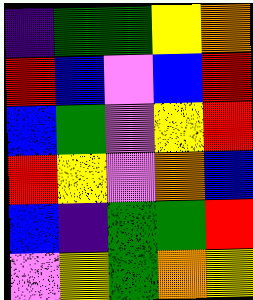[["indigo", "green", "green", "yellow", "orange"], ["red", "blue", "violet", "blue", "red"], ["blue", "green", "violet", "yellow", "red"], ["red", "yellow", "violet", "orange", "blue"], ["blue", "indigo", "green", "green", "red"], ["violet", "yellow", "green", "orange", "yellow"]]